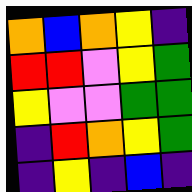[["orange", "blue", "orange", "yellow", "indigo"], ["red", "red", "violet", "yellow", "green"], ["yellow", "violet", "violet", "green", "green"], ["indigo", "red", "orange", "yellow", "green"], ["indigo", "yellow", "indigo", "blue", "indigo"]]